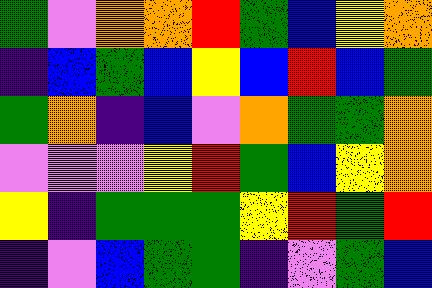[["green", "violet", "orange", "orange", "red", "green", "blue", "yellow", "orange"], ["indigo", "blue", "green", "blue", "yellow", "blue", "red", "blue", "green"], ["green", "orange", "indigo", "blue", "violet", "orange", "green", "green", "orange"], ["violet", "violet", "violet", "yellow", "red", "green", "blue", "yellow", "orange"], ["yellow", "indigo", "green", "green", "green", "yellow", "red", "green", "red"], ["indigo", "violet", "blue", "green", "green", "indigo", "violet", "green", "blue"]]